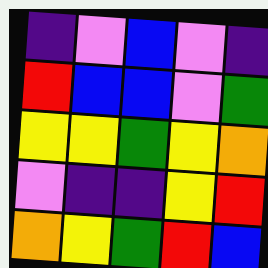[["indigo", "violet", "blue", "violet", "indigo"], ["red", "blue", "blue", "violet", "green"], ["yellow", "yellow", "green", "yellow", "orange"], ["violet", "indigo", "indigo", "yellow", "red"], ["orange", "yellow", "green", "red", "blue"]]